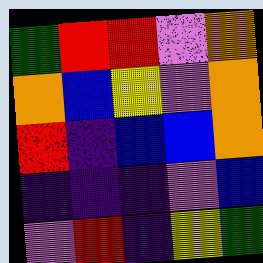[["green", "red", "red", "violet", "orange"], ["orange", "blue", "yellow", "violet", "orange"], ["red", "indigo", "blue", "blue", "orange"], ["indigo", "indigo", "indigo", "violet", "blue"], ["violet", "red", "indigo", "yellow", "green"]]